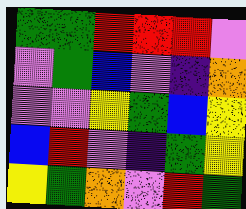[["green", "green", "red", "red", "red", "violet"], ["violet", "green", "blue", "violet", "indigo", "orange"], ["violet", "violet", "yellow", "green", "blue", "yellow"], ["blue", "red", "violet", "indigo", "green", "yellow"], ["yellow", "green", "orange", "violet", "red", "green"]]